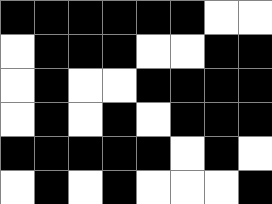[["black", "black", "black", "black", "black", "black", "white", "white"], ["white", "black", "black", "black", "white", "white", "black", "black"], ["white", "black", "white", "white", "black", "black", "black", "black"], ["white", "black", "white", "black", "white", "black", "black", "black"], ["black", "black", "black", "black", "black", "white", "black", "white"], ["white", "black", "white", "black", "white", "white", "white", "black"]]